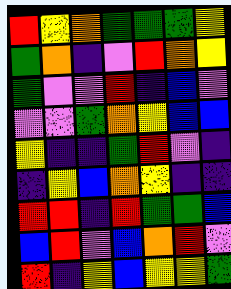[["red", "yellow", "orange", "green", "green", "green", "yellow"], ["green", "orange", "indigo", "violet", "red", "orange", "yellow"], ["green", "violet", "violet", "red", "indigo", "blue", "violet"], ["violet", "violet", "green", "orange", "yellow", "blue", "blue"], ["yellow", "indigo", "indigo", "green", "red", "violet", "indigo"], ["indigo", "yellow", "blue", "orange", "yellow", "indigo", "indigo"], ["red", "red", "indigo", "red", "green", "green", "blue"], ["blue", "red", "violet", "blue", "orange", "red", "violet"], ["red", "indigo", "yellow", "blue", "yellow", "yellow", "green"]]